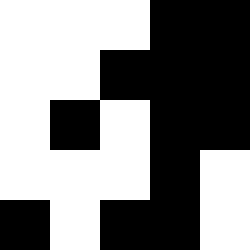[["white", "white", "white", "black", "black"], ["white", "white", "black", "black", "black"], ["white", "black", "white", "black", "black"], ["white", "white", "white", "black", "white"], ["black", "white", "black", "black", "white"]]